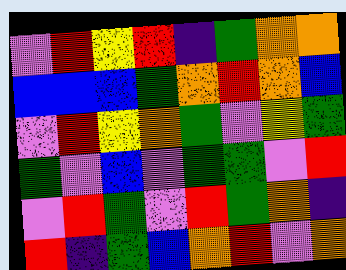[["violet", "red", "yellow", "red", "indigo", "green", "orange", "orange"], ["blue", "blue", "blue", "green", "orange", "red", "orange", "blue"], ["violet", "red", "yellow", "orange", "green", "violet", "yellow", "green"], ["green", "violet", "blue", "violet", "green", "green", "violet", "red"], ["violet", "red", "green", "violet", "red", "green", "orange", "indigo"], ["red", "indigo", "green", "blue", "orange", "red", "violet", "orange"]]